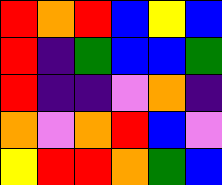[["red", "orange", "red", "blue", "yellow", "blue"], ["red", "indigo", "green", "blue", "blue", "green"], ["red", "indigo", "indigo", "violet", "orange", "indigo"], ["orange", "violet", "orange", "red", "blue", "violet"], ["yellow", "red", "red", "orange", "green", "blue"]]